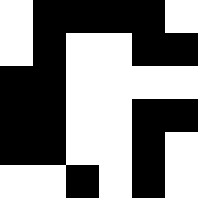[["white", "black", "black", "black", "black", "white"], ["white", "black", "white", "white", "black", "black"], ["black", "black", "white", "white", "white", "white"], ["black", "black", "white", "white", "black", "black"], ["black", "black", "white", "white", "black", "white"], ["white", "white", "black", "white", "black", "white"]]